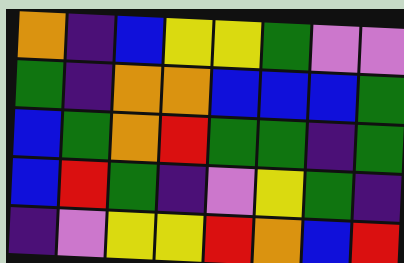[["orange", "indigo", "blue", "yellow", "yellow", "green", "violet", "violet"], ["green", "indigo", "orange", "orange", "blue", "blue", "blue", "green"], ["blue", "green", "orange", "red", "green", "green", "indigo", "green"], ["blue", "red", "green", "indigo", "violet", "yellow", "green", "indigo"], ["indigo", "violet", "yellow", "yellow", "red", "orange", "blue", "red"]]